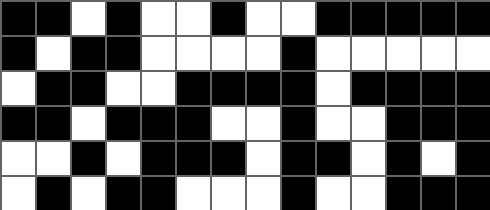[["black", "black", "white", "black", "white", "white", "black", "white", "white", "black", "black", "black", "black", "black"], ["black", "white", "black", "black", "white", "white", "white", "white", "black", "white", "white", "white", "white", "white"], ["white", "black", "black", "white", "white", "black", "black", "black", "black", "white", "black", "black", "black", "black"], ["black", "black", "white", "black", "black", "black", "white", "white", "black", "white", "white", "black", "black", "black"], ["white", "white", "black", "white", "black", "black", "black", "white", "black", "black", "white", "black", "white", "black"], ["white", "black", "white", "black", "black", "white", "white", "white", "black", "white", "white", "black", "black", "black"]]